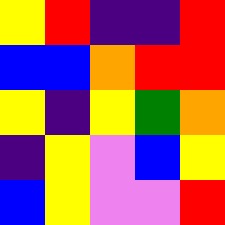[["yellow", "red", "indigo", "indigo", "red"], ["blue", "blue", "orange", "red", "red"], ["yellow", "indigo", "yellow", "green", "orange"], ["indigo", "yellow", "violet", "blue", "yellow"], ["blue", "yellow", "violet", "violet", "red"]]